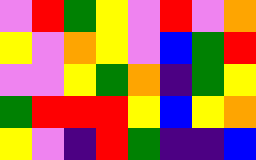[["violet", "red", "green", "yellow", "violet", "red", "violet", "orange"], ["yellow", "violet", "orange", "yellow", "violet", "blue", "green", "red"], ["violet", "violet", "yellow", "green", "orange", "indigo", "green", "yellow"], ["green", "red", "red", "red", "yellow", "blue", "yellow", "orange"], ["yellow", "violet", "indigo", "red", "green", "indigo", "indigo", "blue"]]